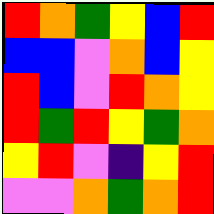[["red", "orange", "green", "yellow", "blue", "red"], ["blue", "blue", "violet", "orange", "blue", "yellow"], ["red", "blue", "violet", "red", "orange", "yellow"], ["red", "green", "red", "yellow", "green", "orange"], ["yellow", "red", "violet", "indigo", "yellow", "red"], ["violet", "violet", "orange", "green", "orange", "red"]]